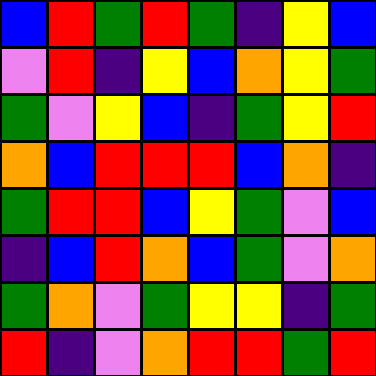[["blue", "red", "green", "red", "green", "indigo", "yellow", "blue"], ["violet", "red", "indigo", "yellow", "blue", "orange", "yellow", "green"], ["green", "violet", "yellow", "blue", "indigo", "green", "yellow", "red"], ["orange", "blue", "red", "red", "red", "blue", "orange", "indigo"], ["green", "red", "red", "blue", "yellow", "green", "violet", "blue"], ["indigo", "blue", "red", "orange", "blue", "green", "violet", "orange"], ["green", "orange", "violet", "green", "yellow", "yellow", "indigo", "green"], ["red", "indigo", "violet", "orange", "red", "red", "green", "red"]]